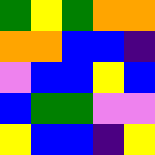[["green", "yellow", "green", "orange", "orange"], ["orange", "orange", "blue", "blue", "indigo"], ["violet", "blue", "blue", "yellow", "blue"], ["blue", "green", "green", "violet", "violet"], ["yellow", "blue", "blue", "indigo", "yellow"]]